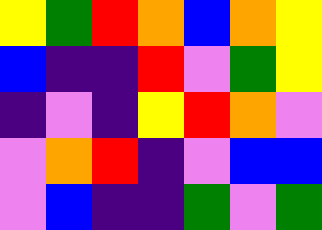[["yellow", "green", "red", "orange", "blue", "orange", "yellow"], ["blue", "indigo", "indigo", "red", "violet", "green", "yellow"], ["indigo", "violet", "indigo", "yellow", "red", "orange", "violet"], ["violet", "orange", "red", "indigo", "violet", "blue", "blue"], ["violet", "blue", "indigo", "indigo", "green", "violet", "green"]]